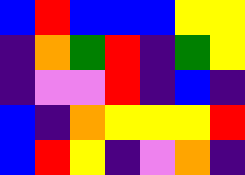[["blue", "red", "blue", "blue", "blue", "yellow", "yellow"], ["indigo", "orange", "green", "red", "indigo", "green", "yellow"], ["indigo", "violet", "violet", "red", "indigo", "blue", "indigo"], ["blue", "indigo", "orange", "yellow", "yellow", "yellow", "red"], ["blue", "red", "yellow", "indigo", "violet", "orange", "indigo"]]